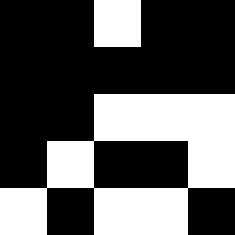[["black", "black", "white", "black", "black"], ["black", "black", "black", "black", "black"], ["black", "black", "white", "white", "white"], ["black", "white", "black", "black", "white"], ["white", "black", "white", "white", "black"]]